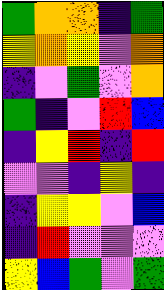[["green", "orange", "orange", "indigo", "green"], ["yellow", "orange", "yellow", "violet", "orange"], ["indigo", "violet", "green", "violet", "orange"], ["green", "indigo", "violet", "red", "blue"], ["indigo", "yellow", "red", "indigo", "red"], ["violet", "violet", "indigo", "yellow", "indigo"], ["indigo", "yellow", "yellow", "violet", "blue"], ["indigo", "red", "violet", "violet", "violet"], ["yellow", "blue", "green", "violet", "green"]]